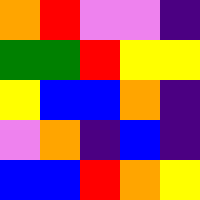[["orange", "red", "violet", "violet", "indigo"], ["green", "green", "red", "yellow", "yellow"], ["yellow", "blue", "blue", "orange", "indigo"], ["violet", "orange", "indigo", "blue", "indigo"], ["blue", "blue", "red", "orange", "yellow"]]